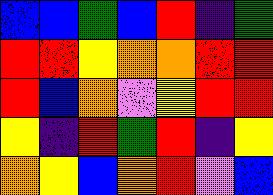[["blue", "blue", "green", "blue", "red", "indigo", "green"], ["red", "red", "yellow", "orange", "orange", "red", "red"], ["red", "blue", "orange", "violet", "yellow", "red", "red"], ["yellow", "indigo", "red", "green", "red", "indigo", "yellow"], ["orange", "yellow", "blue", "orange", "red", "violet", "blue"]]